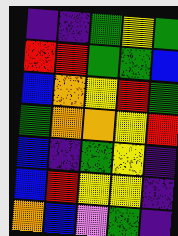[["indigo", "indigo", "green", "yellow", "green"], ["red", "red", "green", "green", "blue"], ["blue", "orange", "yellow", "red", "green"], ["green", "orange", "orange", "yellow", "red"], ["blue", "indigo", "green", "yellow", "indigo"], ["blue", "red", "yellow", "yellow", "indigo"], ["orange", "blue", "violet", "green", "indigo"]]